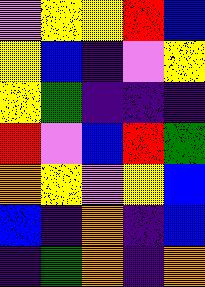[["violet", "yellow", "yellow", "red", "blue"], ["yellow", "blue", "indigo", "violet", "yellow"], ["yellow", "green", "indigo", "indigo", "indigo"], ["red", "violet", "blue", "red", "green"], ["orange", "yellow", "violet", "yellow", "blue"], ["blue", "indigo", "orange", "indigo", "blue"], ["indigo", "green", "orange", "indigo", "orange"]]